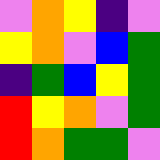[["violet", "orange", "yellow", "indigo", "violet"], ["yellow", "orange", "violet", "blue", "green"], ["indigo", "green", "blue", "yellow", "green"], ["red", "yellow", "orange", "violet", "green"], ["red", "orange", "green", "green", "violet"]]